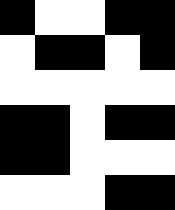[["black", "white", "white", "black", "black"], ["white", "black", "black", "white", "black"], ["white", "white", "white", "white", "white"], ["black", "black", "white", "black", "black"], ["black", "black", "white", "white", "white"], ["white", "white", "white", "black", "black"]]